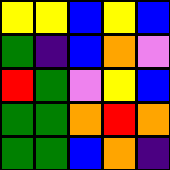[["yellow", "yellow", "blue", "yellow", "blue"], ["green", "indigo", "blue", "orange", "violet"], ["red", "green", "violet", "yellow", "blue"], ["green", "green", "orange", "red", "orange"], ["green", "green", "blue", "orange", "indigo"]]